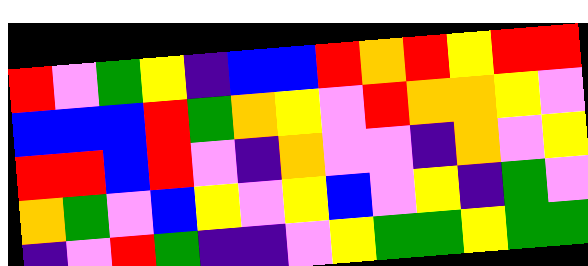[["red", "violet", "green", "yellow", "indigo", "blue", "blue", "red", "orange", "red", "yellow", "red", "red"], ["blue", "blue", "blue", "red", "green", "orange", "yellow", "violet", "red", "orange", "orange", "yellow", "violet"], ["red", "red", "blue", "red", "violet", "indigo", "orange", "violet", "violet", "indigo", "orange", "violet", "yellow"], ["orange", "green", "violet", "blue", "yellow", "violet", "yellow", "blue", "violet", "yellow", "indigo", "green", "violet"], ["indigo", "violet", "red", "green", "indigo", "indigo", "violet", "yellow", "green", "green", "yellow", "green", "green"]]